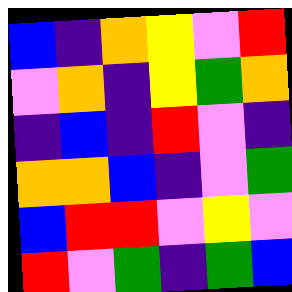[["blue", "indigo", "orange", "yellow", "violet", "red"], ["violet", "orange", "indigo", "yellow", "green", "orange"], ["indigo", "blue", "indigo", "red", "violet", "indigo"], ["orange", "orange", "blue", "indigo", "violet", "green"], ["blue", "red", "red", "violet", "yellow", "violet"], ["red", "violet", "green", "indigo", "green", "blue"]]